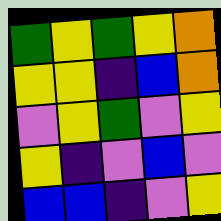[["green", "yellow", "green", "yellow", "orange"], ["yellow", "yellow", "indigo", "blue", "orange"], ["violet", "yellow", "green", "violet", "yellow"], ["yellow", "indigo", "violet", "blue", "violet"], ["blue", "blue", "indigo", "violet", "yellow"]]